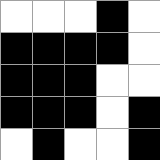[["white", "white", "white", "black", "white"], ["black", "black", "black", "black", "white"], ["black", "black", "black", "white", "white"], ["black", "black", "black", "white", "black"], ["white", "black", "white", "white", "black"]]